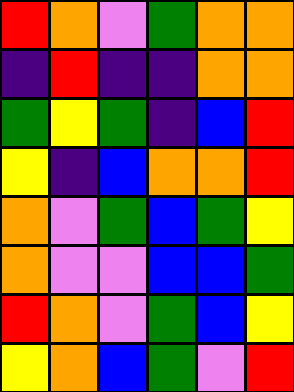[["red", "orange", "violet", "green", "orange", "orange"], ["indigo", "red", "indigo", "indigo", "orange", "orange"], ["green", "yellow", "green", "indigo", "blue", "red"], ["yellow", "indigo", "blue", "orange", "orange", "red"], ["orange", "violet", "green", "blue", "green", "yellow"], ["orange", "violet", "violet", "blue", "blue", "green"], ["red", "orange", "violet", "green", "blue", "yellow"], ["yellow", "orange", "blue", "green", "violet", "red"]]